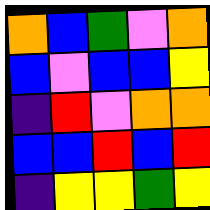[["orange", "blue", "green", "violet", "orange"], ["blue", "violet", "blue", "blue", "yellow"], ["indigo", "red", "violet", "orange", "orange"], ["blue", "blue", "red", "blue", "red"], ["indigo", "yellow", "yellow", "green", "yellow"]]